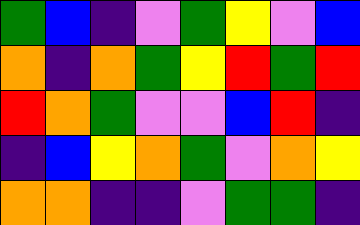[["green", "blue", "indigo", "violet", "green", "yellow", "violet", "blue"], ["orange", "indigo", "orange", "green", "yellow", "red", "green", "red"], ["red", "orange", "green", "violet", "violet", "blue", "red", "indigo"], ["indigo", "blue", "yellow", "orange", "green", "violet", "orange", "yellow"], ["orange", "orange", "indigo", "indigo", "violet", "green", "green", "indigo"]]